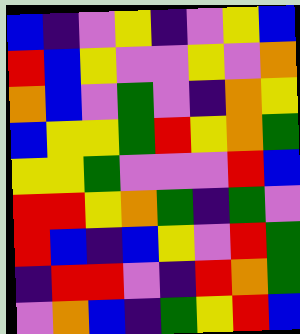[["blue", "indigo", "violet", "yellow", "indigo", "violet", "yellow", "blue"], ["red", "blue", "yellow", "violet", "violet", "yellow", "violet", "orange"], ["orange", "blue", "violet", "green", "violet", "indigo", "orange", "yellow"], ["blue", "yellow", "yellow", "green", "red", "yellow", "orange", "green"], ["yellow", "yellow", "green", "violet", "violet", "violet", "red", "blue"], ["red", "red", "yellow", "orange", "green", "indigo", "green", "violet"], ["red", "blue", "indigo", "blue", "yellow", "violet", "red", "green"], ["indigo", "red", "red", "violet", "indigo", "red", "orange", "green"], ["violet", "orange", "blue", "indigo", "green", "yellow", "red", "blue"]]